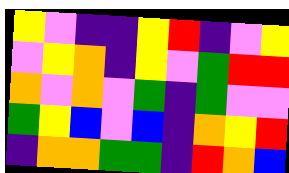[["yellow", "violet", "indigo", "indigo", "yellow", "red", "indigo", "violet", "yellow"], ["violet", "yellow", "orange", "indigo", "yellow", "violet", "green", "red", "red"], ["orange", "violet", "orange", "violet", "green", "indigo", "green", "violet", "violet"], ["green", "yellow", "blue", "violet", "blue", "indigo", "orange", "yellow", "red"], ["indigo", "orange", "orange", "green", "green", "indigo", "red", "orange", "blue"]]